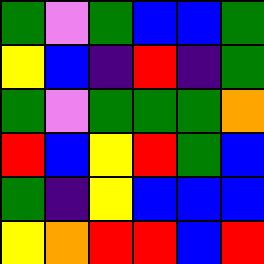[["green", "violet", "green", "blue", "blue", "green"], ["yellow", "blue", "indigo", "red", "indigo", "green"], ["green", "violet", "green", "green", "green", "orange"], ["red", "blue", "yellow", "red", "green", "blue"], ["green", "indigo", "yellow", "blue", "blue", "blue"], ["yellow", "orange", "red", "red", "blue", "red"]]